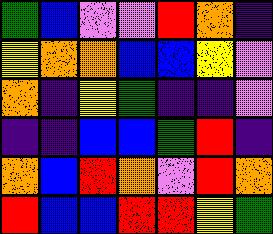[["green", "blue", "violet", "violet", "red", "orange", "indigo"], ["yellow", "orange", "orange", "blue", "blue", "yellow", "violet"], ["orange", "indigo", "yellow", "green", "indigo", "indigo", "violet"], ["indigo", "indigo", "blue", "blue", "green", "red", "indigo"], ["orange", "blue", "red", "orange", "violet", "red", "orange"], ["red", "blue", "blue", "red", "red", "yellow", "green"]]